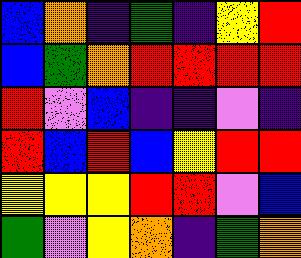[["blue", "orange", "indigo", "green", "indigo", "yellow", "red"], ["blue", "green", "orange", "red", "red", "red", "red"], ["red", "violet", "blue", "indigo", "indigo", "violet", "indigo"], ["red", "blue", "red", "blue", "yellow", "red", "red"], ["yellow", "yellow", "yellow", "red", "red", "violet", "blue"], ["green", "violet", "yellow", "orange", "indigo", "green", "orange"]]